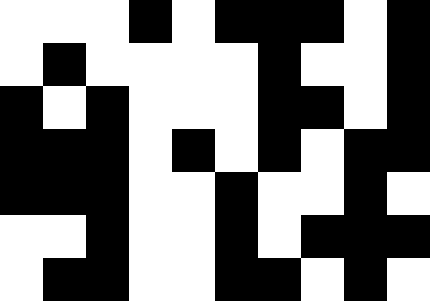[["white", "white", "white", "black", "white", "black", "black", "black", "white", "black"], ["white", "black", "white", "white", "white", "white", "black", "white", "white", "black"], ["black", "white", "black", "white", "white", "white", "black", "black", "white", "black"], ["black", "black", "black", "white", "black", "white", "black", "white", "black", "black"], ["black", "black", "black", "white", "white", "black", "white", "white", "black", "white"], ["white", "white", "black", "white", "white", "black", "white", "black", "black", "black"], ["white", "black", "black", "white", "white", "black", "black", "white", "black", "white"]]